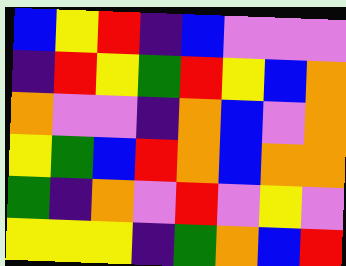[["blue", "yellow", "red", "indigo", "blue", "violet", "violet", "violet"], ["indigo", "red", "yellow", "green", "red", "yellow", "blue", "orange"], ["orange", "violet", "violet", "indigo", "orange", "blue", "violet", "orange"], ["yellow", "green", "blue", "red", "orange", "blue", "orange", "orange"], ["green", "indigo", "orange", "violet", "red", "violet", "yellow", "violet"], ["yellow", "yellow", "yellow", "indigo", "green", "orange", "blue", "red"]]